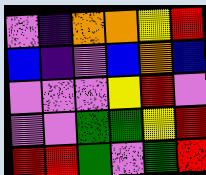[["violet", "indigo", "orange", "orange", "yellow", "red"], ["blue", "indigo", "violet", "blue", "orange", "blue"], ["violet", "violet", "violet", "yellow", "red", "violet"], ["violet", "violet", "green", "green", "yellow", "red"], ["red", "red", "green", "violet", "green", "red"]]